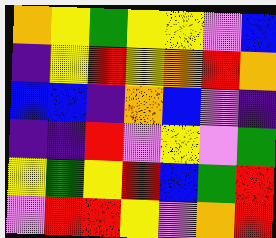[["orange", "yellow", "green", "yellow", "yellow", "violet", "blue"], ["indigo", "yellow", "red", "yellow", "orange", "red", "orange"], ["blue", "blue", "indigo", "orange", "blue", "violet", "indigo"], ["indigo", "indigo", "red", "violet", "yellow", "violet", "green"], ["yellow", "green", "yellow", "red", "blue", "green", "red"], ["violet", "red", "red", "yellow", "violet", "orange", "red"]]